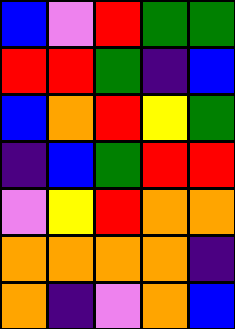[["blue", "violet", "red", "green", "green"], ["red", "red", "green", "indigo", "blue"], ["blue", "orange", "red", "yellow", "green"], ["indigo", "blue", "green", "red", "red"], ["violet", "yellow", "red", "orange", "orange"], ["orange", "orange", "orange", "orange", "indigo"], ["orange", "indigo", "violet", "orange", "blue"]]